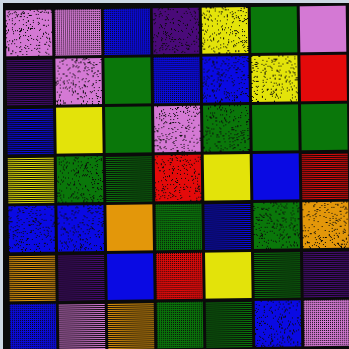[["violet", "violet", "blue", "indigo", "yellow", "green", "violet"], ["indigo", "violet", "green", "blue", "blue", "yellow", "red"], ["blue", "yellow", "green", "violet", "green", "green", "green"], ["yellow", "green", "green", "red", "yellow", "blue", "red"], ["blue", "blue", "orange", "green", "blue", "green", "orange"], ["orange", "indigo", "blue", "red", "yellow", "green", "indigo"], ["blue", "violet", "orange", "green", "green", "blue", "violet"]]